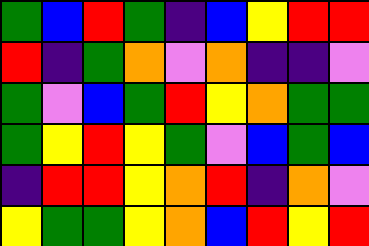[["green", "blue", "red", "green", "indigo", "blue", "yellow", "red", "red"], ["red", "indigo", "green", "orange", "violet", "orange", "indigo", "indigo", "violet"], ["green", "violet", "blue", "green", "red", "yellow", "orange", "green", "green"], ["green", "yellow", "red", "yellow", "green", "violet", "blue", "green", "blue"], ["indigo", "red", "red", "yellow", "orange", "red", "indigo", "orange", "violet"], ["yellow", "green", "green", "yellow", "orange", "blue", "red", "yellow", "red"]]